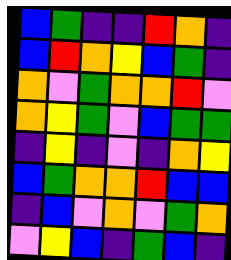[["blue", "green", "indigo", "indigo", "red", "orange", "indigo"], ["blue", "red", "orange", "yellow", "blue", "green", "indigo"], ["orange", "violet", "green", "orange", "orange", "red", "violet"], ["orange", "yellow", "green", "violet", "blue", "green", "green"], ["indigo", "yellow", "indigo", "violet", "indigo", "orange", "yellow"], ["blue", "green", "orange", "orange", "red", "blue", "blue"], ["indigo", "blue", "violet", "orange", "violet", "green", "orange"], ["violet", "yellow", "blue", "indigo", "green", "blue", "indigo"]]